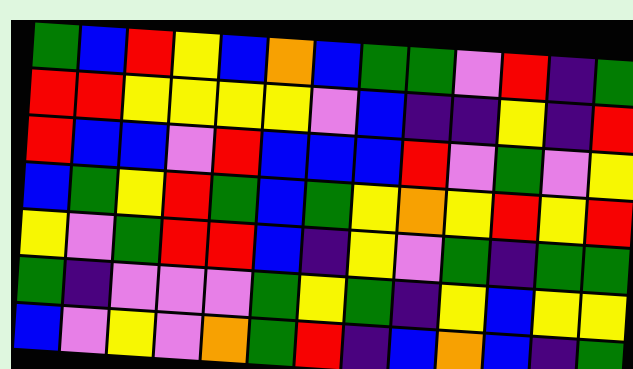[["green", "blue", "red", "yellow", "blue", "orange", "blue", "green", "green", "violet", "red", "indigo", "green"], ["red", "red", "yellow", "yellow", "yellow", "yellow", "violet", "blue", "indigo", "indigo", "yellow", "indigo", "red"], ["red", "blue", "blue", "violet", "red", "blue", "blue", "blue", "red", "violet", "green", "violet", "yellow"], ["blue", "green", "yellow", "red", "green", "blue", "green", "yellow", "orange", "yellow", "red", "yellow", "red"], ["yellow", "violet", "green", "red", "red", "blue", "indigo", "yellow", "violet", "green", "indigo", "green", "green"], ["green", "indigo", "violet", "violet", "violet", "green", "yellow", "green", "indigo", "yellow", "blue", "yellow", "yellow"], ["blue", "violet", "yellow", "violet", "orange", "green", "red", "indigo", "blue", "orange", "blue", "indigo", "green"]]